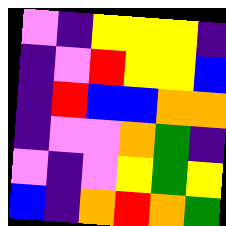[["violet", "indigo", "yellow", "yellow", "yellow", "indigo"], ["indigo", "violet", "red", "yellow", "yellow", "blue"], ["indigo", "red", "blue", "blue", "orange", "orange"], ["indigo", "violet", "violet", "orange", "green", "indigo"], ["violet", "indigo", "violet", "yellow", "green", "yellow"], ["blue", "indigo", "orange", "red", "orange", "green"]]